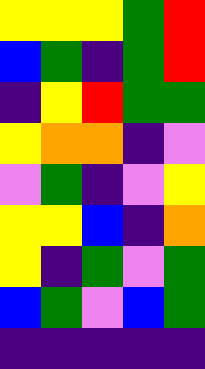[["yellow", "yellow", "yellow", "green", "red"], ["blue", "green", "indigo", "green", "red"], ["indigo", "yellow", "red", "green", "green"], ["yellow", "orange", "orange", "indigo", "violet"], ["violet", "green", "indigo", "violet", "yellow"], ["yellow", "yellow", "blue", "indigo", "orange"], ["yellow", "indigo", "green", "violet", "green"], ["blue", "green", "violet", "blue", "green"], ["indigo", "indigo", "indigo", "indigo", "indigo"]]